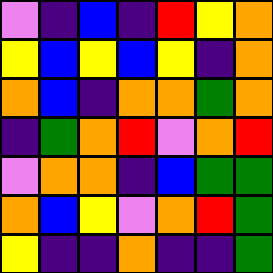[["violet", "indigo", "blue", "indigo", "red", "yellow", "orange"], ["yellow", "blue", "yellow", "blue", "yellow", "indigo", "orange"], ["orange", "blue", "indigo", "orange", "orange", "green", "orange"], ["indigo", "green", "orange", "red", "violet", "orange", "red"], ["violet", "orange", "orange", "indigo", "blue", "green", "green"], ["orange", "blue", "yellow", "violet", "orange", "red", "green"], ["yellow", "indigo", "indigo", "orange", "indigo", "indigo", "green"]]